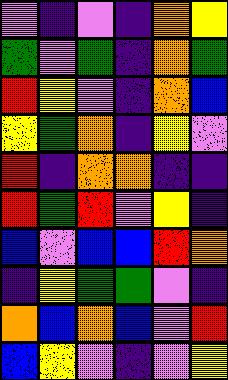[["violet", "indigo", "violet", "indigo", "orange", "yellow"], ["green", "violet", "green", "indigo", "orange", "green"], ["red", "yellow", "violet", "indigo", "orange", "blue"], ["yellow", "green", "orange", "indigo", "yellow", "violet"], ["red", "indigo", "orange", "orange", "indigo", "indigo"], ["red", "green", "red", "violet", "yellow", "indigo"], ["blue", "violet", "blue", "blue", "red", "orange"], ["indigo", "yellow", "green", "green", "violet", "indigo"], ["orange", "blue", "orange", "blue", "violet", "red"], ["blue", "yellow", "violet", "indigo", "violet", "yellow"]]